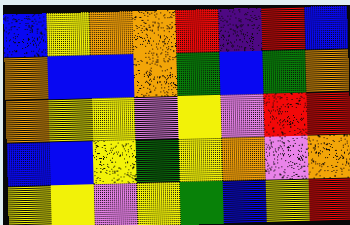[["blue", "yellow", "orange", "orange", "red", "indigo", "red", "blue"], ["orange", "blue", "blue", "orange", "green", "blue", "green", "orange"], ["orange", "yellow", "yellow", "violet", "yellow", "violet", "red", "red"], ["blue", "blue", "yellow", "green", "yellow", "orange", "violet", "orange"], ["yellow", "yellow", "violet", "yellow", "green", "blue", "yellow", "red"]]